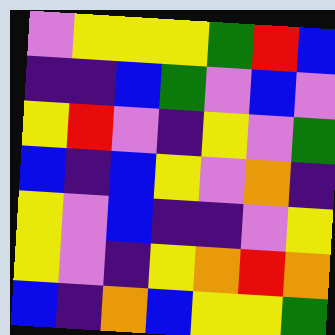[["violet", "yellow", "yellow", "yellow", "green", "red", "blue"], ["indigo", "indigo", "blue", "green", "violet", "blue", "violet"], ["yellow", "red", "violet", "indigo", "yellow", "violet", "green"], ["blue", "indigo", "blue", "yellow", "violet", "orange", "indigo"], ["yellow", "violet", "blue", "indigo", "indigo", "violet", "yellow"], ["yellow", "violet", "indigo", "yellow", "orange", "red", "orange"], ["blue", "indigo", "orange", "blue", "yellow", "yellow", "green"]]